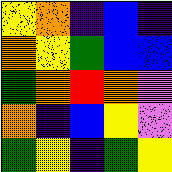[["yellow", "orange", "indigo", "blue", "indigo"], ["orange", "yellow", "green", "blue", "blue"], ["green", "orange", "red", "orange", "violet"], ["orange", "indigo", "blue", "yellow", "violet"], ["green", "yellow", "indigo", "green", "yellow"]]